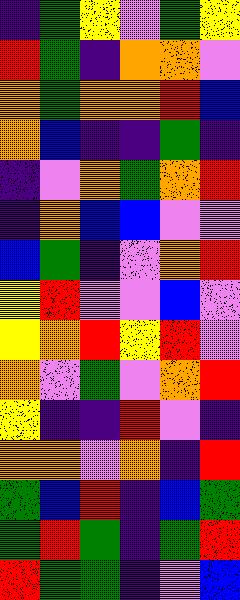[["indigo", "green", "yellow", "violet", "green", "yellow"], ["red", "green", "indigo", "orange", "orange", "violet"], ["orange", "green", "orange", "orange", "red", "blue"], ["orange", "blue", "indigo", "indigo", "green", "indigo"], ["indigo", "violet", "orange", "green", "orange", "red"], ["indigo", "orange", "blue", "blue", "violet", "violet"], ["blue", "green", "indigo", "violet", "orange", "red"], ["yellow", "red", "violet", "violet", "blue", "violet"], ["yellow", "orange", "red", "yellow", "red", "violet"], ["orange", "violet", "green", "violet", "orange", "red"], ["yellow", "indigo", "indigo", "red", "violet", "indigo"], ["orange", "orange", "violet", "orange", "indigo", "red"], ["green", "blue", "red", "indigo", "blue", "green"], ["green", "red", "green", "indigo", "green", "red"], ["red", "green", "green", "indigo", "violet", "blue"]]